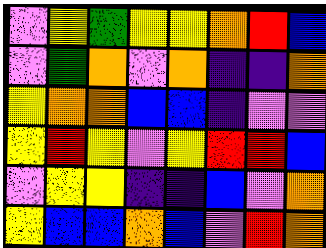[["violet", "yellow", "green", "yellow", "yellow", "orange", "red", "blue"], ["violet", "green", "orange", "violet", "orange", "indigo", "indigo", "orange"], ["yellow", "orange", "orange", "blue", "blue", "indigo", "violet", "violet"], ["yellow", "red", "yellow", "violet", "yellow", "red", "red", "blue"], ["violet", "yellow", "yellow", "indigo", "indigo", "blue", "violet", "orange"], ["yellow", "blue", "blue", "orange", "blue", "violet", "red", "orange"]]